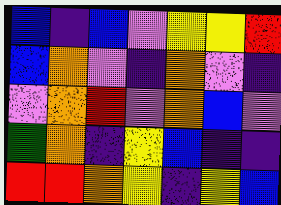[["blue", "indigo", "blue", "violet", "yellow", "yellow", "red"], ["blue", "orange", "violet", "indigo", "orange", "violet", "indigo"], ["violet", "orange", "red", "violet", "orange", "blue", "violet"], ["green", "orange", "indigo", "yellow", "blue", "indigo", "indigo"], ["red", "red", "orange", "yellow", "indigo", "yellow", "blue"]]